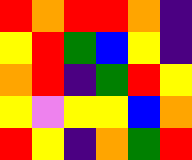[["red", "orange", "red", "red", "orange", "indigo"], ["yellow", "red", "green", "blue", "yellow", "indigo"], ["orange", "red", "indigo", "green", "red", "yellow"], ["yellow", "violet", "yellow", "yellow", "blue", "orange"], ["red", "yellow", "indigo", "orange", "green", "red"]]